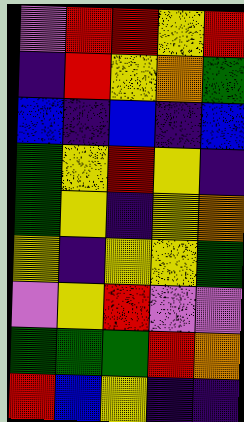[["violet", "red", "red", "yellow", "red"], ["indigo", "red", "yellow", "orange", "green"], ["blue", "indigo", "blue", "indigo", "blue"], ["green", "yellow", "red", "yellow", "indigo"], ["green", "yellow", "indigo", "yellow", "orange"], ["yellow", "indigo", "yellow", "yellow", "green"], ["violet", "yellow", "red", "violet", "violet"], ["green", "green", "green", "red", "orange"], ["red", "blue", "yellow", "indigo", "indigo"]]